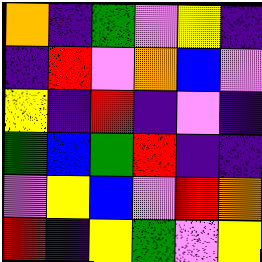[["orange", "indigo", "green", "violet", "yellow", "indigo"], ["indigo", "red", "violet", "orange", "blue", "violet"], ["yellow", "indigo", "red", "indigo", "violet", "indigo"], ["green", "blue", "green", "red", "indigo", "indigo"], ["violet", "yellow", "blue", "violet", "red", "orange"], ["red", "indigo", "yellow", "green", "violet", "yellow"]]